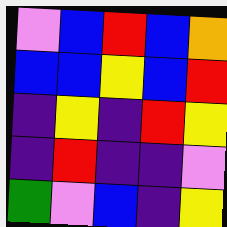[["violet", "blue", "red", "blue", "orange"], ["blue", "blue", "yellow", "blue", "red"], ["indigo", "yellow", "indigo", "red", "yellow"], ["indigo", "red", "indigo", "indigo", "violet"], ["green", "violet", "blue", "indigo", "yellow"]]